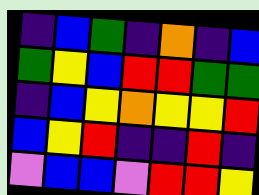[["indigo", "blue", "green", "indigo", "orange", "indigo", "blue"], ["green", "yellow", "blue", "red", "red", "green", "green"], ["indigo", "blue", "yellow", "orange", "yellow", "yellow", "red"], ["blue", "yellow", "red", "indigo", "indigo", "red", "indigo"], ["violet", "blue", "blue", "violet", "red", "red", "yellow"]]